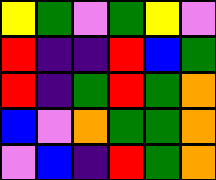[["yellow", "green", "violet", "green", "yellow", "violet"], ["red", "indigo", "indigo", "red", "blue", "green"], ["red", "indigo", "green", "red", "green", "orange"], ["blue", "violet", "orange", "green", "green", "orange"], ["violet", "blue", "indigo", "red", "green", "orange"]]